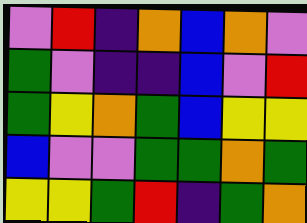[["violet", "red", "indigo", "orange", "blue", "orange", "violet"], ["green", "violet", "indigo", "indigo", "blue", "violet", "red"], ["green", "yellow", "orange", "green", "blue", "yellow", "yellow"], ["blue", "violet", "violet", "green", "green", "orange", "green"], ["yellow", "yellow", "green", "red", "indigo", "green", "orange"]]